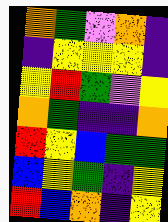[["orange", "green", "violet", "orange", "indigo"], ["indigo", "yellow", "yellow", "yellow", "indigo"], ["yellow", "red", "green", "violet", "yellow"], ["orange", "green", "indigo", "indigo", "orange"], ["red", "yellow", "blue", "green", "green"], ["blue", "yellow", "green", "indigo", "yellow"], ["red", "blue", "orange", "indigo", "yellow"]]